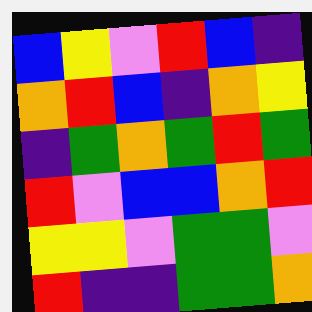[["blue", "yellow", "violet", "red", "blue", "indigo"], ["orange", "red", "blue", "indigo", "orange", "yellow"], ["indigo", "green", "orange", "green", "red", "green"], ["red", "violet", "blue", "blue", "orange", "red"], ["yellow", "yellow", "violet", "green", "green", "violet"], ["red", "indigo", "indigo", "green", "green", "orange"]]